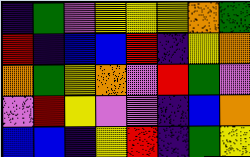[["indigo", "green", "violet", "yellow", "yellow", "yellow", "orange", "green"], ["red", "indigo", "blue", "blue", "red", "indigo", "yellow", "orange"], ["orange", "green", "yellow", "orange", "violet", "red", "green", "violet"], ["violet", "red", "yellow", "violet", "violet", "indigo", "blue", "orange"], ["blue", "blue", "indigo", "yellow", "red", "indigo", "green", "yellow"]]